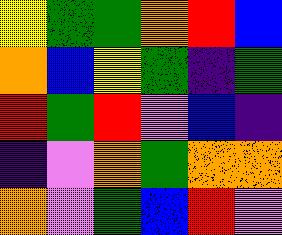[["yellow", "green", "green", "orange", "red", "blue"], ["orange", "blue", "yellow", "green", "indigo", "green"], ["red", "green", "red", "violet", "blue", "indigo"], ["indigo", "violet", "orange", "green", "orange", "orange"], ["orange", "violet", "green", "blue", "red", "violet"]]